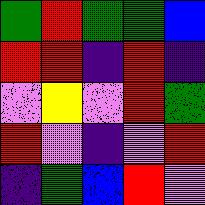[["green", "red", "green", "green", "blue"], ["red", "red", "indigo", "red", "indigo"], ["violet", "yellow", "violet", "red", "green"], ["red", "violet", "indigo", "violet", "red"], ["indigo", "green", "blue", "red", "violet"]]